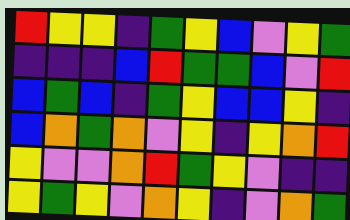[["red", "yellow", "yellow", "indigo", "green", "yellow", "blue", "violet", "yellow", "green"], ["indigo", "indigo", "indigo", "blue", "red", "green", "green", "blue", "violet", "red"], ["blue", "green", "blue", "indigo", "green", "yellow", "blue", "blue", "yellow", "indigo"], ["blue", "orange", "green", "orange", "violet", "yellow", "indigo", "yellow", "orange", "red"], ["yellow", "violet", "violet", "orange", "red", "green", "yellow", "violet", "indigo", "indigo"], ["yellow", "green", "yellow", "violet", "orange", "yellow", "indigo", "violet", "orange", "green"]]